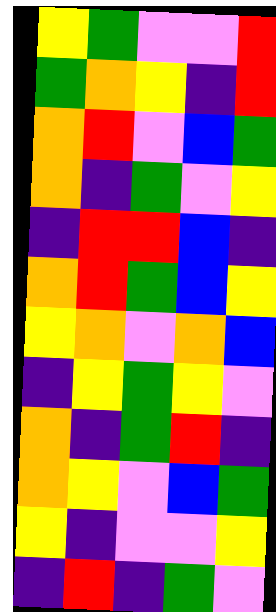[["yellow", "green", "violet", "violet", "red"], ["green", "orange", "yellow", "indigo", "red"], ["orange", "red", "violet", "blue", "green"], ["orange", "indigo", "green", "violet", "yellow"], ["indigo", "red", "red", "blue", "indigo"], ["orange", "red", "green", "blue", "yellow"], ["yellow", "orange", "violet", "orange", "blue"], ["indigo", "yellow", "green", "yellow", "violet"], ["orange", "indigo", "green", "red", "indigo"], ["orange", "yellow", "violet", "blue", "green"], ["yellow", "indigo", "violet", "violet", "yellow"], ["indigo", "red", "indigo", "green", "violet"]]